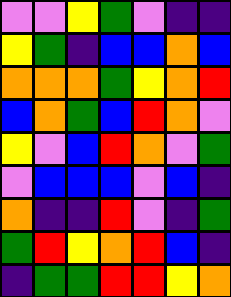[["violet", "violet", "yellow", "green", "violet", "indigo", "indigo"], ["yellow", "green", "indigo", "blue", "blue", "orange", "blue"], ["orange", "orange", "orange", "green", "yellow", "orange", "red"], ["blue", "orange", "green", "blue", "red", "orange", "violet"], ["yellow", "violet", "blue", "red", "orange", "violet", "green"], ["violet", "blue", "blue", "blue", "violet", "blue", "indigo"], ["orange", "indigo", "indigo", "red", "violet", "indigo", "green"], ["green", "red", "yellow", "orange", "red", "blue", "indigo"], ["indigo", "green", "green", "red", "red", "yellow", "orange"]]